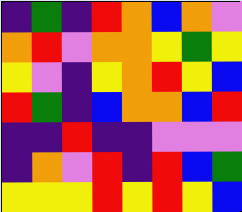[["indigo", "green", "indigo", "red", "orange", "blue", "orange", "violet"], ["orange", "red", "violet", "orange", "orange", "yellow", "green", "yellow"], ["yellow", "violet", "indigo", "yellow", "orange", "red", "yellow", "blue"], ["red", "green", "indigo", "blue", "orange", "orange", "blue", "red"], ["indigo", "indigo", "red", "indigo", "indigo", "violet", "violet", "violet"], ["indigo", "orange", "violet", "red", "indigo", "red", "blue", "green"], ["yellow", "yellow", "yellow", "red", "yellow", "red", "yellow", "blue"]]